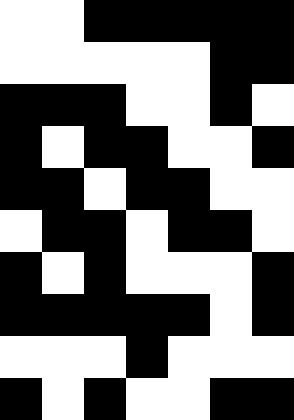[["white", "white", "black", "black", "black", "black", "black"], ["white", "white", "white", "white", "white", "black", "black"], ["black", "black", "black", "white", "white", "black", "white"], ["black", "white", "black", "black", "white", "white", "black"], ["black", "black", "white", "black", "black", "white", "white"], ["white", "black", "black", "white", "black", "black", "white"], ["black", "white", "black", "white", "white", "white", "black"], ["black", "black", "black", "black", "black", "white", "black"], ["white", "white", "white", "black", "white", "white", "white"], ["black", "white", "black", "white", "white", "black", "black"]]